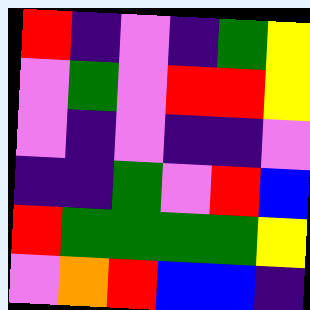[["red", "indigo", "violet", "indigo", "green", "yellow"], ["violet", "green", "violet", "red", "red", "yellow"], ["violet", "indigo", "violet", "indigo", "indigo", "violet"], ["indigo", "indigo", "green", "violet", "red", "blue"], ["red", "green", "green", "green", "green", "yellow"], ["violet", "orange", "red", "blue", "blue", "indigo"]]